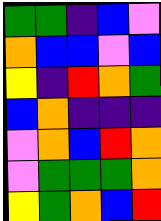[["green", "green", "indigo", "blue", "violet"], ["orange", "blue", "blue", "violet", "blue"], ["yellow", "indigo", "red", "orange", "green"], ["blue", "orange", "indigo", "indigo", "indigo"], ["violet", "orange", "blue", "red", "orange"], ["violet", "green", "green", "green", "orange"], ["yellow", "green", "orange", "blue", "red"]]